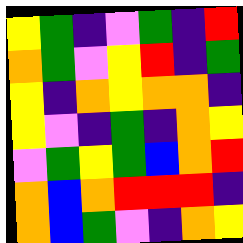[["yellow", "green", "indigo", "violet", "green", "indigo", "red"], ["orange", "green", "violet", "yellow", "red", "indigo", "green"], ["yellow", "indigo", "orange", "yellow", "orange", "orange", "indigo"], ["yellow", "violet", "indigo", "green", "indigo", "orange", "yellow"], ["violet", "green", "yellow", "green", "blue", "orange", "red"], ["orange", "blue", "orange", "red", "red", "red", "indigo"], ["orange", "blue", "green", "violet", "indigo", "orange", "yellow"]]